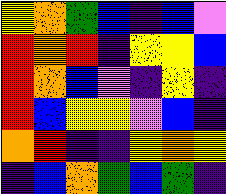[["yellow", "orange", "green", "blue", "indigo", "blue", "violet"], ["red", "orange", "red", "indigo", "yellow", "yellow", "blue"], ["red", "orange", "blue", "violet", "indigo", "yellow", "indigo"], ["red", "blue", "yellow", "yellow", "violet", "blue", "indigo"], ["orange", "red", "indigo", "indigo", "yellow", "orange", "yellow"], ["indigo", "blue", "orange", "green", "blue", "green", "indigo"]]